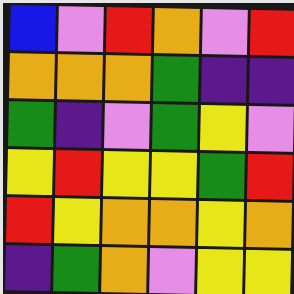[["blue", "violet", "red", "orange", "violet", "red"], ["orange", "orange", "orange", "green", "indigo", "indigo"], ["green", "indigo", "violet", "green", "yellow", "violet"], ["yellow", "red", "yellow", "yellow", "green", "red"], ["red", "yellow", "orange", "orange", "yellow", "orange"], ["indigo", "green", "orange", "violet", "yellow", "yellow"]]